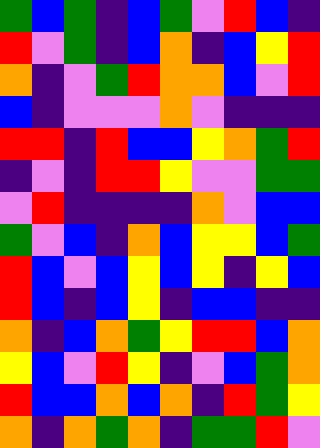[["green", "blue", "green", "indigo", "blue", "green", "violet", "red", "blue", "indigo"], ["red", "violet", "green", "indigo", "blue", "orange", "indigo", "blue", "yellow", "red"], ["orange", "indigo", "violet", "green", "red", "orange", "orange", "blue", "violet", "red"], ["blue", "indigo", "violet", "violet", "violet", "orange", "violet", "indigo", "indigo", "indigo"], ["red", "red", "indigo", "red", "blue", "blue", "yellow", "orange", "green", "red"], ["indigo", "violet", "indigo", "red", "red", "yellow", "violet", "violet", "green", "green"], ["violet", "red", "indigo", "indigo", "indigo", "indigo", "orange", "violet", "blue", "blue"], ["green", "violet", "blue", "indigo", "orange", "blue", "yellow", "yellow", "blue", "green"], ["red", "blue", "violet", "blue", "yellow", "blue", "yellow", "indigo", "yellow", "blue"], ["red", "blue", "indigo", "blue", "yellow", "indigo", "blue", "blue", "indigo", "indigo"], ["orange", "indigo", "blue", "orange", "green", "yellow", "red", "red", "blue", "orange"], ["yellow", "blue", "violet", "red", "yellow", "indigo", "violet", "blue", "green", "orange"], ["red", "blue", "blue", "orange", "blue", "orange", "indigo", "red", "green", "yellow"], ["orange", "indigo", "orange", "green", "orange", "indigo", "green", "green", "red", "violet"]]